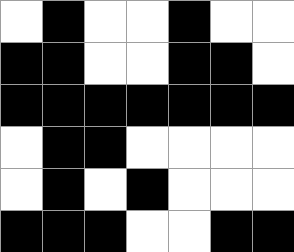[["white", "black", "white", "white", "black", "white", "white"], ["black", "black", "white", "white", "black", "black", "white"], ["black", "black", "black", "black", "black", "black", "black"], ["white", "black", "black", "white", "white", "white", "white"], ["white", "black", "white", "black", "white", "white", "white"], ["black", "black", "black", "white", "white", "black", "black"]]